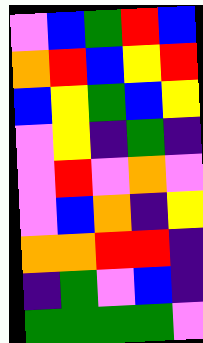[["violet", "blue", "green", "red", "blue"], ["orange", "red", "blue", "yellow", "red"], ["blue", "yellow", "green", "blue", "yellow"], ["violet", "yellow", "indigo", "green", "indigo"], ["violet", "red", "violet", "orange", "violet"], ["violet", "blue", "orange", "indigo", "yellow"], ["orange", "orange", "red", "red", "indigo"], ["indigo", "green", "violet", "blue", "indigo"], ["green", "green", "green", "green", "violet"]]